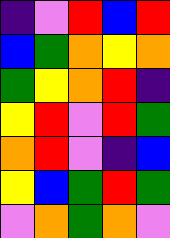[["indigo", "violet", "red", "blue", "red"], ["blue", "green", "orange", "yellow", "orange"], ["green", "yellow", "orange", "red", "indigo"], ["yellow", "red", "violet", "red", "green"], ["orange", "red", "violet", "indigo", "blue"], ["yellow", "blue", "green", "red", "green"], ["violet", "orange", "green", "orange", "violet"]]